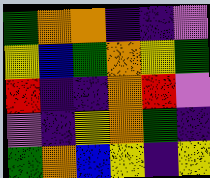[["green", "orange", "orange", "indigo", "indigo", "violet"], ["yellow", "blue", "green", "orange", "yellow", "green"], ["red", "indigo", "indigo", "orange", "red", "violet"], ["violet", "indigo", "yellow", "orange", "green", "indigo"], ["green", "orange", "blue", "yellow", "indigo", "yellow"]]